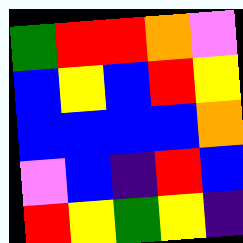[["green", "red", "red", "orange", "violet"], ["blue", "yellow", "blue", "red", "yellow"], ["blue", "blue", "blue", "blue", "orange"], ["violet", "blue", "indigo", "red", "blue"], ["red", "yellow", "green", "yellow", "indigo"]]